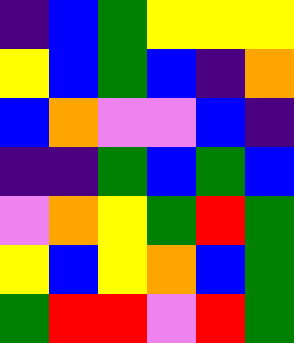[["indigo", "blue", "green", "yellow", "yellow", "yellow"], ["yellow", "blue", "green", "blue", "indigo", "orange"], ["blue", "orange", "violet", "violet", "blue", "indigo"], ["indigo", "indigo", "green", "blue", "green", "blue"], ["violet", "orange", "yellow", "green", "red", "green"], ["yellow", "blue", "yellow", "orange", "blue", "green"], ["green", "red", "red", "violet", "red", "green"]]